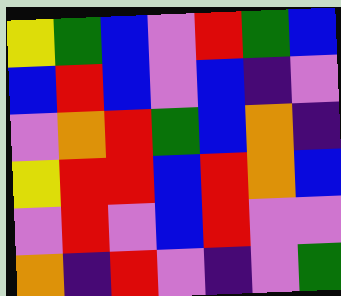[["yellow", "green", "blue", "violet", "red", "green", "blue"], ["blue", "red", "blue", "violet", "blue", "indigo", "violet"], ["violet", "orange", "red", "green", "blue", "orange", "indigo"], ["yellow", "red", "red", "blue", "red", "orange", "blue"], ["violet", "red", "violet", "blue", "red", "violet", "violet"], ["orange", "indigo", "red", "violet", "indigo", "violet", "green"]]